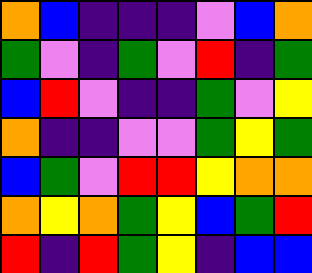[["orange", "blue", "indigo", "indigo", "indigo", "violet", "blue", "orange"], ["green", "violet", "indigo", "green", "violet", "red", "indigo", "green"], ["blue", "red", "violet", "indigo", "indigo", "green", "violet", "yellow"], ["orange", "indigo", "indigo", "violet", "violet", "green", "yellow", "green"], ["blue", "green", "violet", "red", "red", "yellow", "orange", "orange"], ["orange", "yellow", "orange", "green", "yellow", "blue", "green", "red"], ["red", "indigo", "red", "green", "yellow", "indigo", "blue", "blue"]]